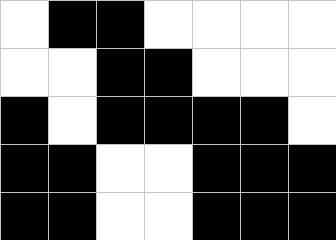[["white", "black", "black", "white", "white", "white", "white"], ["white", "white", "black", "black", "white", "white", "white"], ["black", "white", "black", "black", "black", "black", "white"], ["black", "black", "white", "white", "black", "black", "black"], ["black", "black", "white", "white", "black", "black", "black"]]